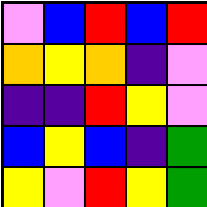[["violet", "blue", "red", "blue", "red"], ["orange", "yellow", "orange", "indigo", "violet"], ["indigo", "indigo", "red", "yellow", "violet"], ["blue", "yellow", "blue", "indigo", "green"], ["yellow", "violet", "red", "yellow", "green"]]